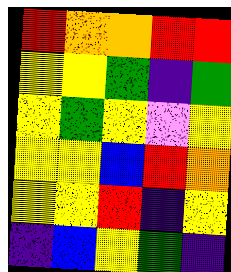[["red", "orange", "orange", "red", "red"], ["yellow", "yellow", "green", "indigo", "green"], ["yellow", "green", "yellow", "violet", "yellow"], ["yellow", "yellow", "blue", "red", "orange"], ["yellow", "yellow", "red", "indigo", "yellow"], ["indigo", "blue", "yellow", "green", "indigo"]]